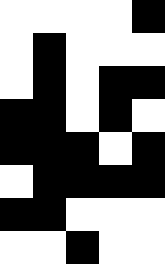[["white", "white", "white", "white", "black"], ["white", "black", "white", "white", "white"], ["white", "black", "white", "black", "black"], ["black", "black", "white", "black", "white"], ["black", "black", "black", "white", "black"], ["white", "black", "black", "black", "black"], ["black", "black", "white", "white", "white"], ["white", "white", "black", "white", "white"]]